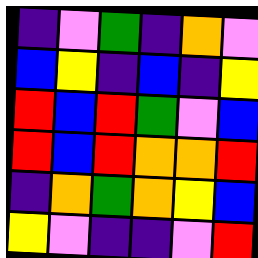[["indigo", "violet", "green", "indigo", "orange", "violet"], ["blue", "yellow", "indigo", "blue", "indigo", "yellow"], ["red", "blue", "red", "green", "violet", "blue"], ["red", "blue", "red", "orange", "orange", "red"], ["indigo", "orange", "green", "orange", "yellow", "blue"], ["yellow", "violet", "indigo", "indigo", "violet", "red"]]